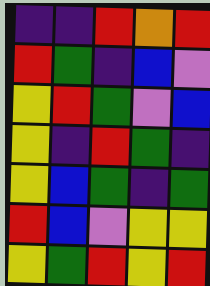[["indigo", "indigo", "red", "orange", "red"], ["red", "green", "indigo", "blue", "violet"], ["yellow", "red", "green", "violet", "blue"], ["yellow", "indigo", "red", "green", "indigo"], ["yellow", "blue", "green", "indigo", "green"], ["red", "blue", "violet", "yellow", "yellow"], ["yellow", "green", "red", "yellow", "red"]]